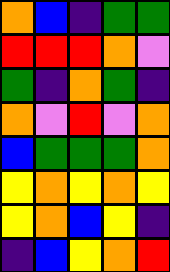[["orange", "blue", "indigo", "green", "green"], ["red", "red", "red", "orange", "violet"], ["green", "indigo", "orange", "green", "indigo"], ["orange", "violet", "red", "violet", "orange"], ["blue", "green", "green", "green", "orange"], ["yellow", "orange", "yellow", "orange", "yellow"], ["yellow", "orange", "blue", "yellow", "indigo"], ["indigo", "blue", "yellow", "orange", "red"]]